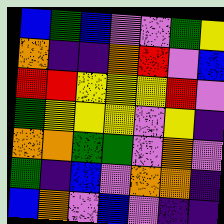[["blue", "green", "blue", "violet", "violet", "green", "yellow"], ["orange", "indigo", "indigo", "orange", "red", "violet", "blue"], ["red", "red", "yellow", "yellow", "yellow", "red", "violet"], ["green", "yellow", "yellow", "yellow", "violet", "yellow", "indigo"], ["orange", "orange", "green", "green", "violet", "orange", "violet"], ["green", "indigo", "blue", "violet", "orange", "orange", "indigo"], ["blue", "orange", "violet", "blue", "violet", "indigo", "indigo"]]